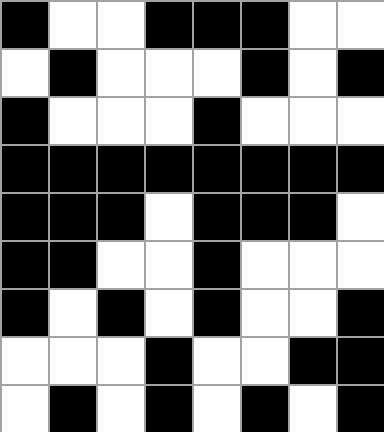[["black", "white", "white", "black", "black", "black", "white", "white"], ["white", "black", "white", "white", "white", "black", "white", "black"], ["black", "white", "white", "white", "black", "white", "white", "white"], ["black", "black", "black", "black", "black", "black", "black", "black"], ["black", "black", "black", "white", "black", "black", "black", "white"], ["black", "black", "white", "white", "black", "white", "white", "white"], ["black", "white", "black", "white", "black", "white", "white", "black"], ["white", "white", "white", "black", "white", "white", "black", "black"], ["white", "black", "white", "black", "white", "black", "white", "black"]]